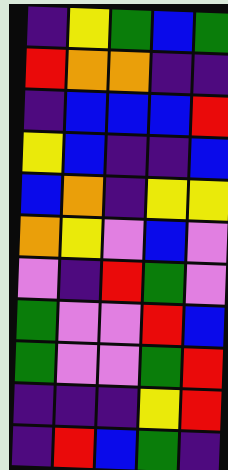[["indigo", "yellow", "green", "blue", "green"], ["red", "orange", "orange", "indigo", "indigo"], ["indigo", "blue", "blue", "blue", "red"], ["yellow", "blue", "indigo", "indigo", "blue"], ["blue", "orange", "indigo", "yellow", "yellow"], ["orange", "yellow", "violet", "blue", "violet"], ["violet", "indigo", "red", "green", "violet"], ["green", "violet", "violet", "red", "blue"], ["green", "violet", "violet", "green", "red"], ["indigo", "indigo", "indigo", "yellow", "red"], ["indigo", "red", "blue", "green", "indigo"]]